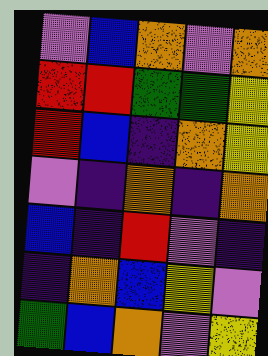[["violet", "blue", "orange", "violet", "orange"], ["red", "red", "green", "green", "yellow"], ["red", "blue", "indigo", "orange", "yellow"], ["violet", "indigo", "orange", "indigo", "orange"], ["blue", "indigo", "red", "violet", "indigo"], ["indigo", "orange", "blue", "yellow", "violet"], ["green", "blue", "orange", "violet", "yellow"]]